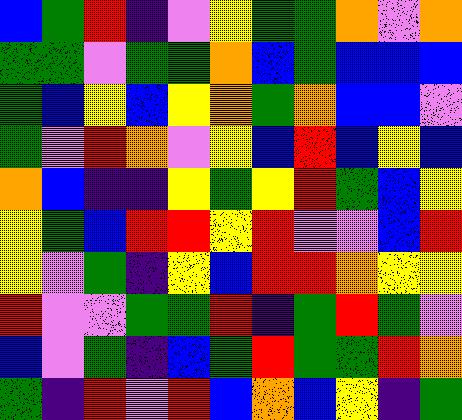[["blue", "green", "red", "indigo", "violet", "yellow", "green", "green", "orange", "violet", "orange"], ["green", "green", "violet", "green", "green", "orange", "blue", "green", "blue", "blue", "blue"], ["green", "blue", "yellow", "blue", "yellow", "orange", "green", "orange", "blue", "blue", "violet"], ["green", "violet", "red", "orange", "violet", "yellow", "blue", "red", "blue", "yellow", "blue"], ["orange", "blue", "indigo", "indigo", "yellow", "green", "yellow", "red", "green", "blue", "yellow"], ["yellow", "green", "blue", "red", "red", "yellow", "red", "violet", "violet", "blue", "red"], ["yellow", "violet", "green", "indigo", "yellow", "blue", "red", "red", "orange", "yellow", "yellow"], ["red", "violet", "violet", "green", "green", "red", "indigo", "green", "red", "green", "violet"], ["blue", "violet", "green", "indigo", "blue", "green", "red", "green", "green", "red", "orange"], ["green", "indigo", "red", "violet", "red", "blue", "orange", "blue", "yellow", "indigo", "green"]]